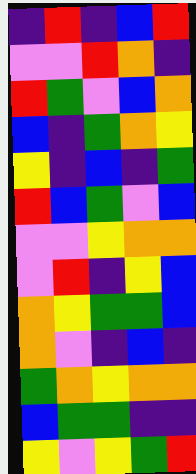[["indigo", "red", "indigo", "blue", "red"], ["violet", "violet", "red", "orange", "indigo"], ["red", "green", "violet", "blue", "orange"], ["blue", "indigo", "green", "orange", "yellow"], ["yellow", "indigo", "blue", "indigo", "green"], ["red", "blue", "green", "violet", "blue"], ["violet", "violet", "yellow", "orange", "orange"], ["violet", "red", "indigo", "yellow", "blue"], ["orange", "yellow", "green", "green", "blue"], ["orange", "violet", "indigo", "blue", "indigo"], ["green", "orange", "yellow", "orange", "orange"], ["blue", "green", "green", "indigo", "indigo"], ["yellow", "violet", "yellow", "green", "red"]]